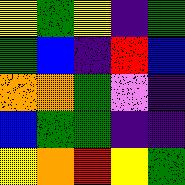[["yellow", "green", "yellow", "indigo", "green"], ["green", "blue", "indigo", "red", "blue"], ["orange", "orange", "green", "violet", "indigo"], ["blue", "green", "green", "indigo", "indigo"], ["yellow", "orange", "red", "yellow", "green"]]